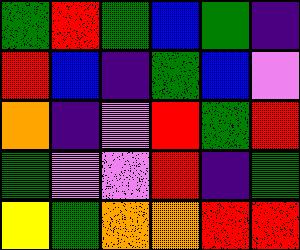[["green", "red", "green", "blue", "green", "indigo"], ["red", "blue", "indigo", "green", "blue", "violet"], ["orange", "indigo", "violet", "red", "green", "red"], ["green", "violet", "violet", "red", "indigo", "green"], ["yellow", "green", "orange", "orange", "red", "red"]]